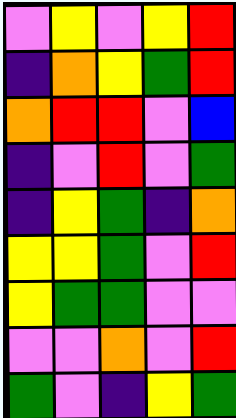[["violet", "yellow", "violet", "yellow", "red"], ["indigo", "orange", "yellow", "green", "red"], ["orange", "red", "red", "violet", "blue"], ["indigo", "violet", "red", "violet", "green"], ["indigo", "yellow", "green", "indigo", "orange"], ["yellow", "yellow", "green", "violet", "red"], ["yellow", "green", "green", "violet", "violet"], ["violet", "violet", "orange", "violet", "red"], ["green", "violet", "indigo", "yellow", "green"]]